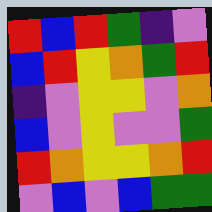[["red", "blue", "red", "green", "indigo", "violet"], ["blue", "red", "yellow", "orange", "green", "red"], ["indigo", "violet", "yellow", "yellow", "violet", "orange"], ["blue", "violet", "yellow", "violet", "violet", "green"], ["red", "orange", "yellow", "yellow", "orange", "red"], ["violet", "blue", "violet", "blue", "green", "green"]]